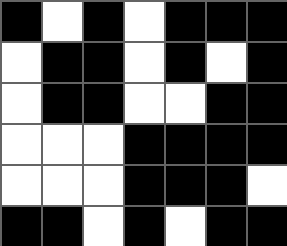[["black", "white", "black", "white", "black", "black", "black"], ["white", "black", "black", "white", "black", "white", "black"], ["white", "black", "black", "white", "white", "black", "black"], ["white", "white", "white", "black", "black", "black", "black"], ["white", "white", "white", "black", "black", "black", "white"], ["black", "black", "white", "black", "white", "black", "black"]]